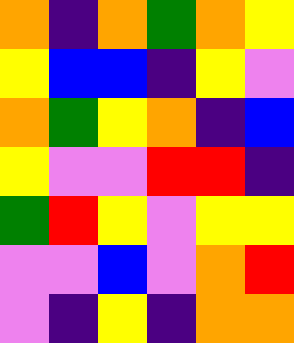[["orange", "indigo", "orange", "green", "orange", "yellow"], ["yellow", "blue", "blue", "indigo", "yellow", "violet"], ["orange", "green", "yellow", "orange", "indigo", "blue"], ["yellow", "violet", "violet", "red", "red", "indigo"], ["green", "red", "yellow", "violet", "yellow", "yellow"], ["violet", "violet", "blue", "violet", "orange", "red"], ["violet", "indigo", "yellow", "indigo", "orange", "orange"]]